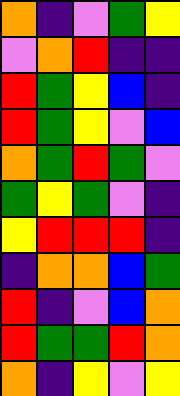[["orange", "indigo", "violet", "green", "yellow"], ["violet", "orange", "red", "indigo", "indigo"], ["red", "green", "yellow", "blue", "indigo"], ["red", "green", "yellow", "violet", "blue"], ["orange", "green", "red", "green", "violet"], ["green", "yellow", "green", "violet", "indigo"], ["yellow", "red", "red", "red", "indigo"], ["indigo", "orange", "orange", "blue", "green"], ["red", "indigo", "violet", "blue", "orange"], ["red", "green", "green", "red", "orange"], ["orange", "indigo", "yellow", "violet", "yellow"]]